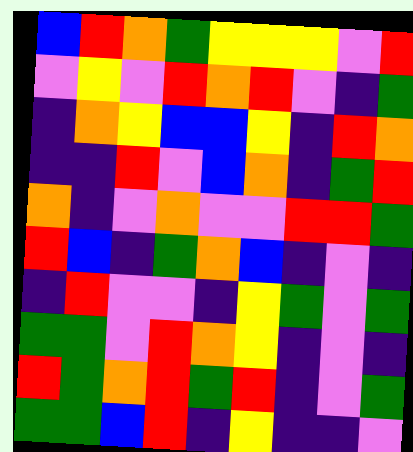[["blue", "red", "orange", "green", "yellow", "yellow", "yellow", "violet", "red"], ["violet", "yellow", "violet", "red", "orange", "red", "violet", "indigo", "green"], ["indigo", "orange", "yellow", "blue", "blue", "yellow", "indigo", "red", "orange"], ["indigo", "indigo", "red", "violet", "blue", "orange", "indigo", "green", "red"], ["orange", "indigo", "violet", "orange", "violet", "violet", "red", "red", "green"], ["red", "blue", "indigo", "green", "orange", "blue", "indigo", "violet", "indigo"], ["indigo", "red", "violet", "violet", "indigo", "yellow", "green", "violet", "green"], ["green", "green", "violet", "red", "orange", "yellow", "indigo", "violet", "indigo"], ["red", "green", "orange", "red", "green", "red", "indigo", "violet", "green"], ["green", "green", "blue", "red", "indigo", "yellow", "indigo", "indigo", "violet"]]